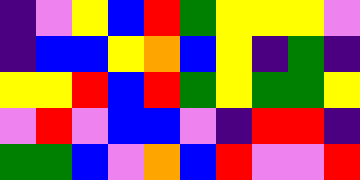[["indigo", "violet", "yellow", "blue", "red", "green", "yellow", "yellow", "yellow", "violet"], ["indigo", "blue", "blue", "yellow", "orange", "blue", "yellow", "indigo", "green", "indigo"], ["yellow", "yellow", "red", "blue", "red", "green", "yellow", "green", "green", "yellow"], ["violet", "red", "violet", "blue", "blue", "violet", "indigo", "red", "red", "indigo"], ["green", "green", "blue", "violet", "orange", "blue", "red", "violet", "violet", "red"]]